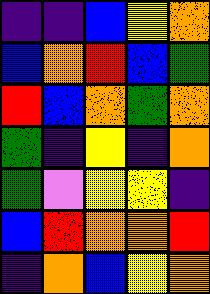[["indigo", "indigo", "blue", "yellow", "orange"], ["blue", "orange", "red", "blue", "green"], ["red", "blue", "orange", "green", "orange"], ["green", "indigo", "yellow", "indigo", "orange"], ["green", "violet", "yellow", "yellow", "indigo"], ["blue", "red", "orange", "orange", "red"], ["indigo", "orange", "blue", "yellow", "orange"]]